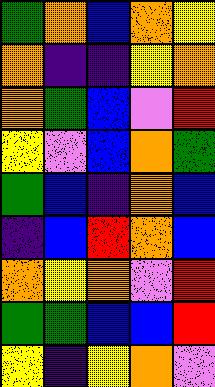[["green", "orange", "blue", "orange", "yellow"], ["orange", "indigo", "indigo", "yellow", "orange"], ["orange", "green", "blue", "violet", "red"], ["yellow", "violet", "blue", "orange", "green"], ["green", "blue", "indigo", "orange", "blue"], ["indigo", "blue", "red", "orange", "blue"], ["orange", "yellow", "orange", "violet", "red"], ["green", "green", "blue", "blue", "red"], ["yellow", "indigo", "yellow", "orange", "violet"]]